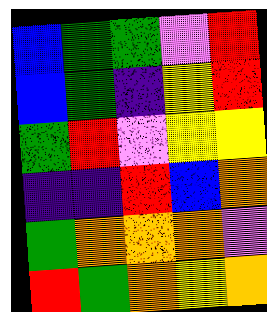[["blue", "green", "green", "violet", "red"], ["blue", "green", "indigo", "yellow", "red"], ["green", "red", "violet", "yellow", "yellow"], ["indigo", "indigo", "red", "blue", "orange"], ["green", "orange", "orange", "orange", "violet"], ["red", "green", "orange", "yellow", "orange"]]